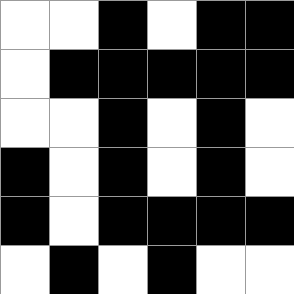[["white", "white", "black", "white", "black", "black"], ["white", "black", "black", "black", "black", "black"], ["white", "white", "black", "white", "black", "white"], ["black", "white", "black", "white", "black", "white"], ["black", "white", "black", "black", "black", "black"], ["white", "black", "white", "black", "white", "white"]]